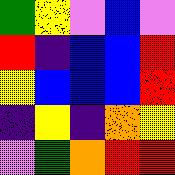[["green", "yellow", "violet", "blue", "violet"], ["red", "indigo", "blue", "blue", "red"], ["yellow", "blue", "blue", "blue", "red"], ["indigo", "yellow", "indigo", "orange", "yellow"], ["violet", "green", "orange", "red", "red"]]